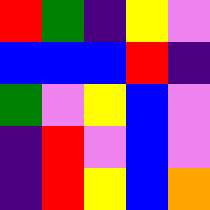[["red", "green", "indigo", "yellow", "violet"], ["blue", "blue", "blue", "red", "indigo"], ["green", "violet", "yellow", "blue", "violet"], ["indigo", "red", "violet", "blue", "violet"], ["indigo", "red", "yellow", "blue", "orange"]]